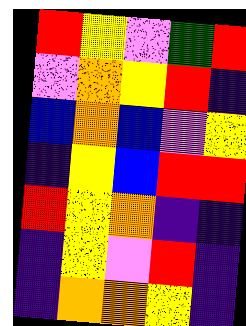[["red", "yellow", "violet", "green", "red"], ["violet", "orange", "yellow", "red", "indigo"], ["blue", "orange", "blue", "violet", "yellow"], ["indigo", "yellow", "blue", "red", "red"], ["red", "yellow", "orange", "indigo", "indigo"], ["indigo", "yellow", "violet", "red", "indigo"], ["indigo", "orange", "orange", "yellow", "indigo"]]